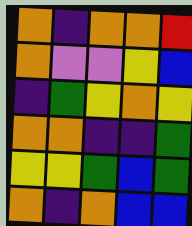[["orange", "indigo", "orange", "orange", "red"], ["orange", "violet", "violet", "yellow", "blue"], ["indigo", "green", "yellow", "orange", "yellow"], ["orange", "orange", "indigo", "indigo", "green"], ["yellow", "yellow", "green", "blue", "green"], ["orange", "indigo", "orange", "blue", "blue"]]